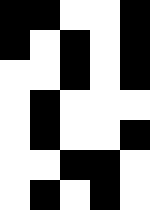[["black", "black", "white", "white", "black"], ["black", "white", "black", "white", "black"], ["white", "white", "black", "white", "black"], ["white", "black", "white", "white", "white"], ["white", "black", "white", "white", "black"], ["white", "white", "black", "black", "white"], ["white", "black", "white", "black", "white"]]